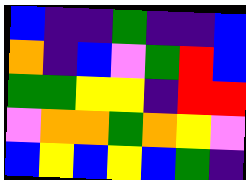[["blue", "indigo", "indigo", "green", "indigo", "indigo", "blue"], ["orange", "indigo", "blue", "violet", "green", "red", "blue"], ["green", "green", "yellow", "yellow", "indigo", "red", "red"], ["violet", "orange", "orange", "green", "orange", "yellow", "violet"], ["blue", "yellow", "blue", "yellow", "blue", "green", "indigo"]]